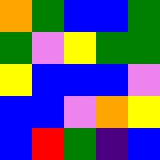[["orange", "green", "blue", "blue", "green"], ["green", "violet", "yellow", "green", "green"], ["yellow", "blue", "blue", "blue", "violet"], ["blue", "blue", "violet", "orange", "yellow"], ["blue", "red", "green", "indigo", "blue"]]